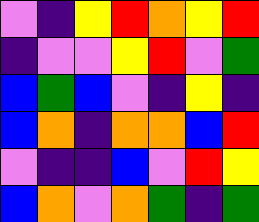[["violet", "indigo", "yellow", "red", "orange", "yellow", "red"], ["indigo", "violet", "violet", "yellow", "red", "violet", "green"], ["blue", "green", "blue", "violet", "indigo", "yellow", "indigo"], ["blue", "orange", "indigo", "orange", "orange", "blue", "red"], ["violet", "indigo", "indigo", "blue", "violet", "red", "yellow"], ["blue", "orange", "violet", "orange", "green", "indigo", "green"]]